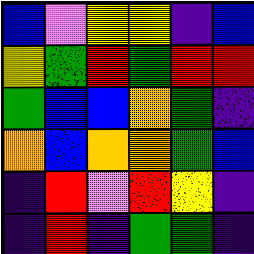[["blue", "violet", "yellow", "yellow", "indigo", "blue"], ["yellow", "green", "red", "green", "red", "red"], ["green", "blue", "blue", "orange", "green", "indigo"], ["orange", "blue", "orange", "orange", "green", "blue"], ["indigo", "red", "violet", "red", "yellow", "indigo"], ["indigo", "red", "indigo", "green", "green", "indigo"]]